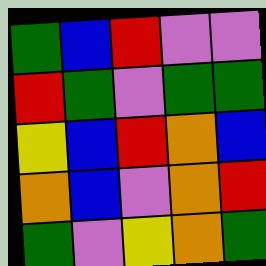[["green", "blue", "red", "violet", "violet"], ["red", "green", "violet", "green", "green"], ["yellow", "blue", "red", "orange", "blue"], ["orange", "blue", "violet", "orange", "red"], ["green", "violet", "yellow", "orange", "green"]]